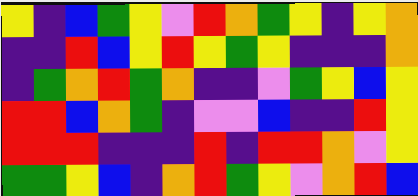[["yellow", "indigo", "blue", "green", "yellow", "violet", "red", "orange", "green", "yellow", "indigo", "yellow", "orange"], ["indigo", "indigo", "red", "blue", "yellow", "red", "yellow", "green", "yellow", "indigo", "indigo", "indigo", "orange"], ["indigo", "green", "orange", "red", "green", "orange", "indigo", "indigo", "violet", "green", "yellow", "blue", "yellow"], ["red", "red", "blue", "orange", "green", "indigo", "violet", "violet", "blue", "indigo", "indigo", "red", "yellow"], ["red", "red", "red", "indigo", "indigo", "indigo", "red", "indigo", "red", "red", "orange", "violet", "yellow"], ["green", "green", "yellow", "blue", "indigo", "orange", "red", "green", "yellow", "violet", "orange", "red", "blue"]]